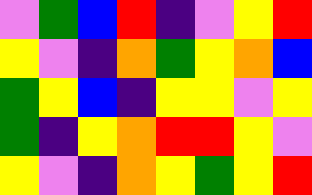[["violet", "green", "blue", "red", "indigo", "violet", "yellow", "red"], ["yellow", "violet", "indigo", "orange", "green", "yellow", "orange", "blue"], ["green", "yellow", "blue", "indigo", "yellow", "yellow", "violet", "yellow"], ["green", "indigo", "yellow", "orange", "red", "red", "yellow", "violet"], ["yellow", "violet", "indigo", "orange", "yellow", "green", "yellow", "red"]]